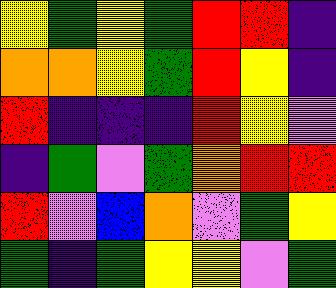[["yellow", "green", "yellow", "green", "red", "red", "indigo"], ["orange", "orange", "yellow", "green", "red", "yellow", "indigo"], ["red", "indigo", "indigo", "indigo", "red", "yellow", "violet"], ["indigo", "green", "violet", "green", "orange", "red", "red"], ["red", "violet", "blue", "orange", "violet", "green", "yellow"], ["green", "indigo", "green", "yellow", "yellow", "violet", "green"]]